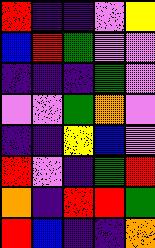[["red", "indigo", "indigo", "violet", "yellow"], ["blue", "red", "green", "violet", "violet"], ["indigo", "indigo", "indigo", "green", "violet"], ["violet", "violet", "green", "orange", "violet"], ["indigo", "indigo", "yellow", "blue", "violet"], ["red", "violet", "indigo", "green", "red"], ["orange", "indigo", "red", "red", "green"], ["red", "blue", "indigo", "indigo", "orange"]]